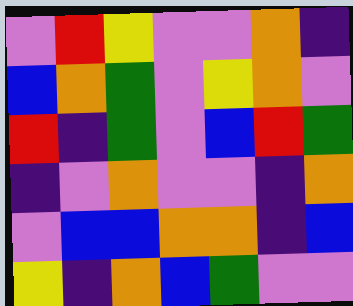[["violet", "red", "yellow", "violet", "violet", "orange", "indigo"], ["blue", "orange", "green", "violet", "yellow", "orange", "violet"], ["red", "indigo", "green", "violet", "blue", "red", "green"], ["indigo", "violet", "orange", "violet", "violet", "indigo", "orange"], ["violet", "blue", "blue", "orange", "orange", "indigo", "blue"], ["yellow", "indigo", "orange", "blue", "green", "violet", "violet"]]